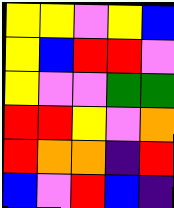[["yellow", "yellow", "violet", "yellow", "blue"], ["yellow", "blue", "red", "red", "violet"], ["yellow", "violet", "violet", "green", "green"], ["red", "red", "yellow", "violet", "orange"], ["red", "orange", "orange", "indigo", "red"], ["blue", "violet", "red", "blue", "indigo"]]